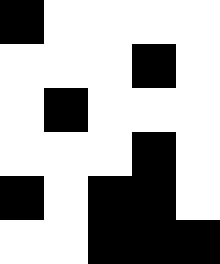[["black", "white", "white", "white", "white"], ["white", "white", "white", "black", "white"], ["white", "black", "white", "white", "white"], ["white", "white", "white", "black", "white"], ["black", "white", "black", "black", "white"], ["white", "white", "black", "black", "black"]]